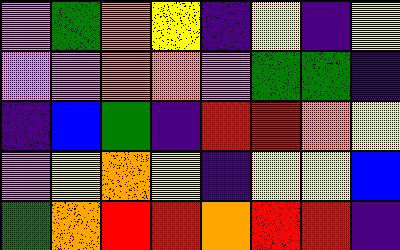[["violet", "green", "orange", "yellow", "indigo", "yellow", "indigo", "yellow"], ["violet", "violet", "orange", "orange", "violet", "green", "green", "indigo"], ["indigo", "blue", "green", "indigo", "red", "red", "orange", "yellow"], ["violet", "yellow", "orange", "yellow", "indigo", "yellow", "yellow", "blue"], ["green", "orange", "red", "red", "orange", "red", "red", "indigo"]]